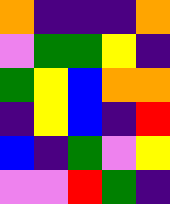[["orange", "indigo", "indigo", "indigo", "orange"], ["violet", "green", "green", "yellow", "indigo"], ["green", "yellow", "blue", "orange", "orange"], ["indigo", "yellow", "blue", "indigo", "red"], ["blue", "indigo", "green", "violet", "yellow"], ["violet", "violet", "red", "green", "indigo"]]